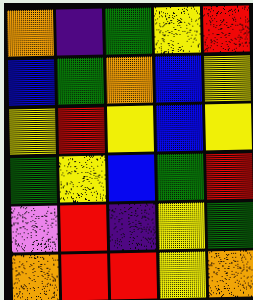[["orange", "indigo", "green", "yellow", "red"], ["blue", "green", "orange", "blue", "yellow"], ["yellow", "red", "yellow", "blue", "yellow"], ["green", "yellow", "blue", "green", "red"], ["violet", "red", "indigo", "yellow", "green"], ["orange", "red", "red", "yellow", "orange"]]